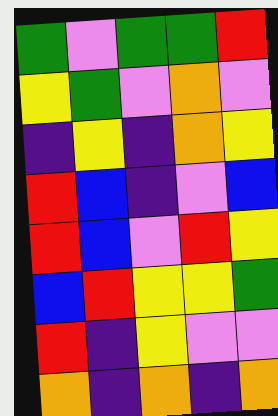[["green", "violet", "green", "green", "red"], ["yellow", "green", "violet", "orange", "violet"], ["indigo", "yellow", "indigo", "orange", "yellow"], ["red", "blue", "indigo", "violet", "blue"], ["red", "blue", "violet", "red", "yellow"], ["blue", "red", "yellow", "yellow", "green"], ["red", "indigo", "yellow", "violet", "violet"], ["orange", "indigo", "orange", "indigo", "orange"]]